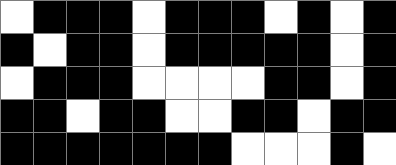[["white", "black", "black", "black", "white", "black", "black", "black", "white", "black", "white", "black"], ["black", "white", "black", "black", "white", "black", "black", "black", "black", "black", "white", "black"], ["white", "black", "black", "black", "white", "white", "white", "white", "black", "black", "white", "black"], ["black", "black", "white", "black", "black", "white", "white", "black", "black", "white", "black", "black"], ["black", "black", "black", "black", "black", "black", "black", "white", "white", "white", "black", "white"]]